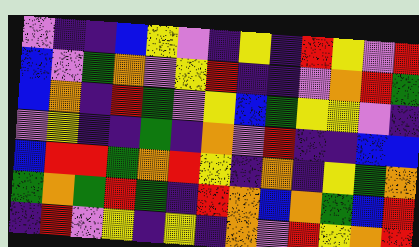[["violet", "indigo", "indigo", "blue", "yellow", "violet", "indigo", "yellow", "indigo", "red", "yellow", "violet", "red"], ["blue", "violet", "green", "orange", "violet", "yellow", "red", "indigo", "indigo", "violet", "orange", "red", "green"], ["blue", "orange", "indigo", "red", "green", "violet", "yellow", "blue", "green", "yellow", "yellow", "violet", "indigo"], ["violet", "yellow", "indigo", "indigo", "green", "indigo", "orange", "violet", "red", "indigo", "indigo", "blue", "blue"], ["blue", "red", "red", "green", "orange", "red", "yellow", "indigo", "orange", "indigo", "yellow", "green", "orange"], ["green", "orange", "green", "red", "green", "indigo", "red", "orange", "blue", "orange", "green", "blue", "red"], ["indigo", "red", "violet", "yellow", "indigo", "yellow", "indigo", "orange", "violet", "red", "yellow", "orange", "red"]]